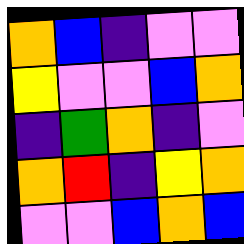[["orange", "blue", "indigo", "violet", "violet"], ["yellow", "violet", "violet", "blue", "orange"], ["indigo", "green", "orange", "indigo", "violet"], ["orange", "red", "indigo", "yellow", "orange"], ["violet", "violet", "blue", "orange", "blue"]]